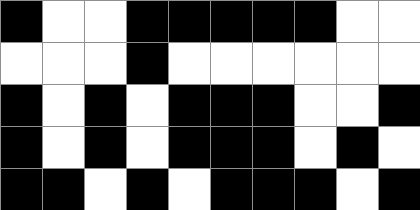[["black", "white", "white", "black", "black", "black", "black", "black", "white", "white"], ["white", "white", "white", "black", "white", "white", "white", "white", "white", "white"], ["black", "white", "black", "white", "black", "black", "black", "white", "white", "black"], ["black", "white", "black", "white", "black", "black", "black", "white", "black", "white"], ["black", "black", "white", "black", "white", "black", "black", "black", "white", "black"]]